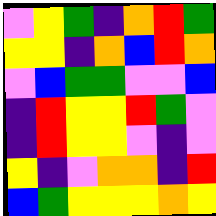[["violet", "yellow", "green", "indigo", "orange", "red", "green"], ["yellow", "yellow", "indigo", "orange", "blue", "red", "orange"], ["violet", "blue", "green", "green", "violet", "violet", "blue"], ["indigo", "red", "yellow", "yellow", "red", "green", "violet"], ["indigo", "red", "yellow", "yellow", "violet", "indigo", "violet"], ["yellow", "indigo", "violet", "orange", "orange", "indigo", "red"], ["blue", "green", "yellow", "yellow", "yellow", "orange", "yellow"]]